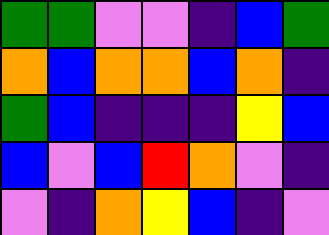[["green", "green", "violet", "violet", "indigo", "blue", "green"], ["orange", "blue", "orange", "orange", "blue", "orange", "indigo"], ["green", "blue", "indigo", "indigo", "indigo", "yellow", "blue"], ["blue", "violet", "blue", "red", "orange", "violet", "indigo"], ["violet", "indigo", "orange", "yellow", "blue", "indigo", "violet"]]